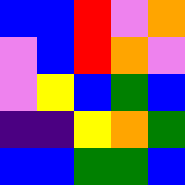[["blue", "blue", "red", "violet", "orange"], ["violet", "blue", "red", "orange", "violet"], ["violet", "yellow", "blue", "green", "blue"], ["indigo", "indigo", "yellow", "orange", "green"], ["blue", "blue", "green", "green", "blue"]]